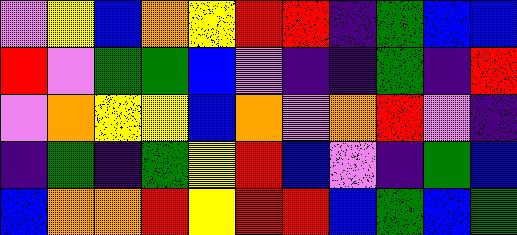[["violet", "yellow", "blue", "orange", "yellow", "red", "red", "indigo", "green", "blue", "blue"], ["red", "violet", "green", "green", "blue", "violet", "indigo", "indigo", "green", "indigo", "red"], ["violet", "orange", "yellow", "yellow", "blue", "orange", "violet", "orange", "red", "violet", "indigo"], ["indigo", "green", "indigo", "green", "yellow", "red", "blue", "violet", "indigo", "green", "blue"], ["blue", "orange", "orange", "red", "yellow", "red", "red", "blue", "green", "blue", "green"]]